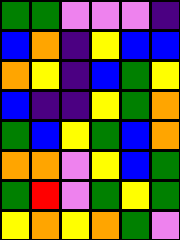[["green", "green", "violet", "violet", "violet", "indigo"], ["blue", "orange", "indigo", "yellow", "blue", "blue"], ["orange", "yellow", "indigo", "blue", "green", "yellow"], ["blue", "indigo", "indigo", "yellow", "green", "orange"], ["green", "blue", "yellow", "green", "blue", "orange"], ["orange", "orange", "violet", "yellow", "blue", "green"], ["green", "red", "violet", "green", "yellow", "green"], ["yellow", "orange", "yellow", "orange", "green", "violet"]]